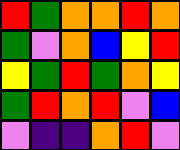[["red", "green", "orange", "orange", "red", "orange"], ["green", "violet", "orange", "blue", "yellow", "red"], ["yellow", "green", "red", "green", "orange", "yellow"], ["green", "red", "orange", "red", "violet", "blue"], ["violet", "indigo", "indigo", "orange", "red", "violet"]]